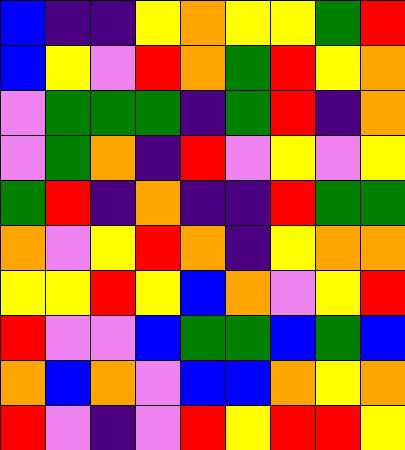[["blue", "indigo", "indigo", "yellow", "orange", "yellow", "yellow", "green", "red"], ["blue", "yellow", "violet", "red", "orange", "green", "red", "yellow", "orange"], ["violet", "green", "green", "green", "indigo", "green", "red", "indigo", "orange"], ["violet", "green", "orange", "indigo", "red", "violet", "yellow", "violet", "yellow"], ["green", "red", "indigo", "orange", "indigo", "indigo", "red", "green", "green"], ["orange", "violet", "yellow", "red", "orange", "indigo", "yellow", "orange", "orange"], ["yellow", "yellow", "red", "yellow", "blue", "orange", "violet", "yellow", "red"], ["red", "violet", "violet", "blue", "green", "green", "blue", "green", "blue"], ["orange", "blue", "orange", "violet", "blue", "blue", "orange", "yellow", "orange"], ["red", "violet", "indigo", "violet", "red", "yellow", "red", "red", "yellow"]]